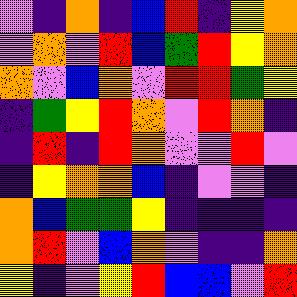[["violet", "indigo", "orange", "indigo", "blue", "red", "indigo", "yellow", "orange"], ["violet", "orange", "violet", "red", "blue", "green", "red", "yellow", "orange"], ["orange", "violet", "blue", "orange", "violet", "red", "red", "green", "yellow"], ["indigo", "green", "yellow", "red", "orange", "violet", "red", "orange", "indigo"], ["indigo", "red", "indigo", "red", "orange", "violet", "violet", "red", "violet"], ["indigo", "yellow", "orange", "orange", "blue", "indigo", "violet", "violet", "indigo"], ["orange", "blue", "green", "green", "yellow", "indigo", "indigo", "indigo", "indigo"], ["orange", "red", "violet", "blue", "orange", "violet", "indigo", "indigo", "orange"], ["yellow", "indigo", "violet", "yellow", "red", "blue", "blue", "violet", "red"]]